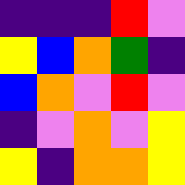[["indigo", "indigo", "indigo", "red", "violet"], ["yellow", "blue", "orange", "green", "indigo"], ["blue", "orange", "violet", "red", "violet"], ["indigo", "violet", "orange", "violet", "yellow"], ["yellow", "indigo", "orange", "orange", "yellow"]]